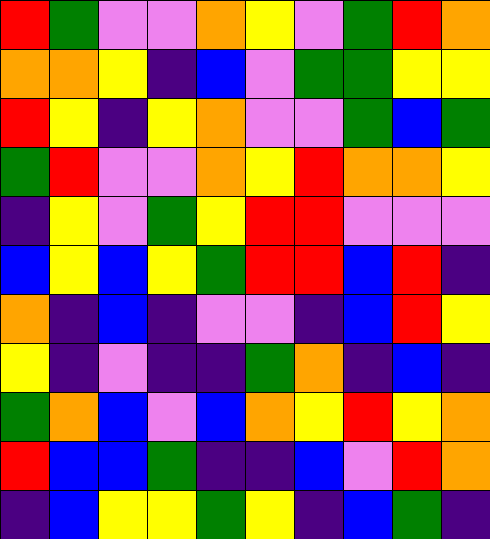[["red", "green", "violet", "violet", "orange", "yellow", "violet", "green", "red", "orange"], ["orange", "orange", "yellow", "indigo", "blue", "violet", "green", "green", "yellow", "yellow"], ["red", "yellow", "indigo", "yellow", "orange", "violet", "violet", "green", "blue", "green"], ["green", "red", "violet", "violet", "orange", "yellow", "red", "orange", "orange", "yellow"], ["indigo", "yellow", "violet", "green", "yellow", "red", "red", "violet", "violet", "violet"], ["blue", "yellow", "blue", "yellow", "green", "red", "red", "blue", "red", "indigo"], ["orange", "indigo", "blue", "indigo", "violet", "violet", "indigo", "blue", "red", "yellow"], ["yellow", "indigo", "violet", "indigo", "indigo", "green", "orange", "indigo", "blue", "indigo"], ["green", "orange", "blue", "violet", "blue", "orange", "yellow", "red", "yellow", "orange"], ["red", "blue", "blue", "green", "indigo", "indigo", "blue", "violet", "red", "orange"], ["indigo", "blue", "yellow", "yellow", "green", "yellow", "indigo", "blue", "green", "indigo"]]